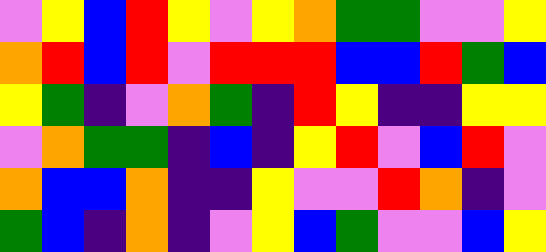[["violet", "yellow", "blue", "red", "yellow", "violet", "yellow", "orange", "green", "green", "violet", "violet", "yellow"], ["orange", "red", "blue", "red", "violet", "red", "red", "red", "blue", "blue", "red", "green", "blue"], ["yellow", "green", "indigo", "violet", "orange", "green", "indigo", "red", "yellow", "indigo", "indigo", "yellow", "yellow"], ["violet", "orange", "green", "green", "indigo", "blue", "indigo", "yellow", "red", "violet", "blue", "red", "violet"], ["orange", "blue", "blue", "orange", "indigo", "indigo", "yellow", "violet", "violet", "red", "orange", "indigo", "violet"], ["green", "blue", "indigo", "orange", "indigo", "violet", "yellow", "blue", "green", "violet", "violet", "blue", "yellow"]]